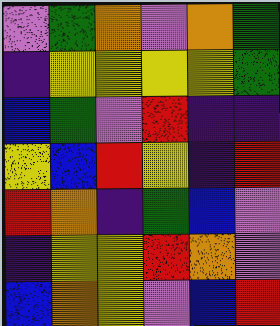[["violet", "green", "orange", "violet", "orange", "green"], ["indigo", "yellow", "yellow", "yellow", "yellow", "green"], ["blue", "green", "violet", "red", "indigo", "indigo"], ["yellow", "blue", "red", "yellow", "indigo", "red"], ["red", "orange", "indigo", "green", "blue", "violet"], ["indigo", "yellow", "yellow", "red", "orange", "violet"], ["blue", "orange", "yellow", "violet", "blue", "red"]]